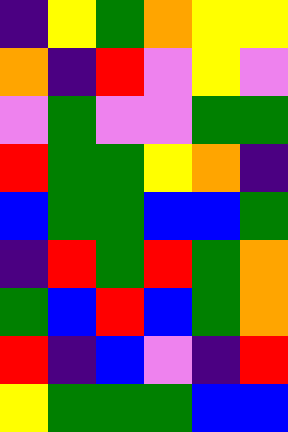[["indigo", "yellow", "green", "orange", "yellow", "yellow"], ["orange", "indigo", "red", "violet", "yellow", "violet"], ["violet", "green", "violet", "violet", "green", "green"], ["red", "green", "green", "yellow", "orange", "indigo"], ["blue", "green", "green", "blue", "blue", "green"], ["indigo", "red", "green", "red", "green", "orange"], ["green", "blue", "red", "blue", "green", "orange"], ["red", "indigo", "blue", "violet", "indigo", "red"], ["yellow", "green", "green", "green", "blue", "blue"]]